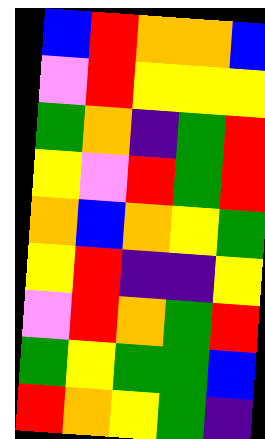[["blue", "red", "orange", "orange", "blue"], ["violet", "red", "yellow", "yellow", "yellow"], ["green", "orange", "indigo", "green", "red"], ["yellow", "violet", "red", "green", "red"], ["orange", "blue", "orange", "yellow", "green"], ["yellow", "red", "indigo", "indigo", "yellow"], ["violet", "red", "orange", "green", "red"], ["green", "yellow", "green", "green", "blue"], ["red", "orange", "yellow", "green", "indigo"]]